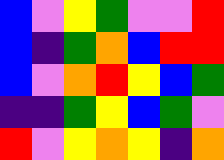[["blue", "violet", "yellow", "green", "violet", "violet", "red"], ["blue", "indigo", "green", "orange", "blue", "red", "red"], ["blue", "violet", "orange", "red", "yellow", "blue", "green"], ["indigo", "indigo", "green", "yellow", "blue", "green", "violet"], ["red", "violet", "yellow", "orange", "yellow", "indigo", "orange"]]